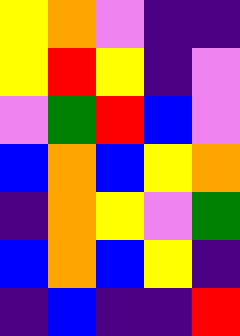[["yellow", "orange", "violet", "indigo", "indigo"], ["yellow", "red", "yellow", "indigo", "violet"], ["violet", "green", "red", "blue", "violet"], ["blue", "orange", "blue", "yellow", "orange"], ["indigo", "orange", "yellow", "violet", "green"], ["blue", "orange", "blue", "yellow", "indigo"], ["indigo", "blue", "indigo", "indigo", "red"]]